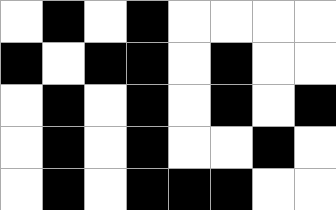[["white", "black", "white", "black", "white", "white", "white", "white"], ["black", "white", "black", "black", "white", "black", "white", "white"], ["white", "black", "white", "black", "white", "black", "white", "black"], ["white", "black", "white", "black", "white", "white", "black", "white"], ["white", "black", "white", "black", "black", "black", "white", "white"]]